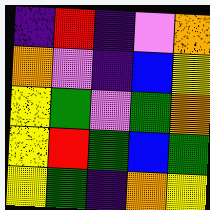[["indigo", "red", "indigo", "violet", "orange"], ["orange", "violet", "indigo", "blue", "yellow"], ["yellow", "green", "violet", "green", "orange"], ["yellow", "red", "green", "blue", "green"], ["yellow", "green", "indigo", "orange", "yellow"]]